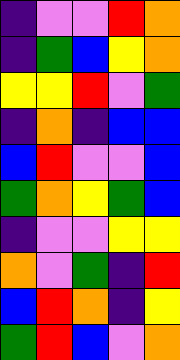[["indigo", "violet", "violet", "red", "orange"], ["indigo", "green", "blue", "yellow", "orange"], ["yellow", "yellow", "red", "violet", "green"], ["indigo", "orange", "indigo", "blue", "blue"], ["blue", "red", "violet", "violet", "blue"], ["green", "orange", "yellow", "green", "blue"], ["indigo", "violet", "violet", "yellow", "yellow"], ["orange", "violet", "green", "indigo", "red"], ["blue", "red", "orange", "indigo", "yellow"], ["green", "red", "blue", "violet", "orange"]]